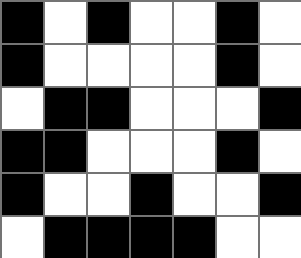[["black", "white", "black", "white", "white", "black", "white"], ["black", "white", "white", "white", "white", "black", "white"], ["white", "black", "black", "white", "white", "white", "black"], ["black", "black", "white", "white", "white", "black", "white"], ["black", "white", "white", "black", "white", "white", "black"], ["white", "black", "black", "black", "black", "white", "white"]]